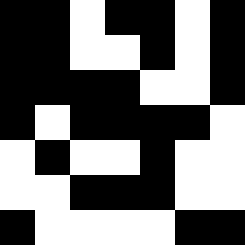[["black", "black", "white", "black", "black", "white", "black"], ["black", "black", "white", "white", "black", "white", "black"], ["black", "black", "black", "black", "white", "white", "black"], ["black", "white", "black", "black", "black", "black", "white"], ["white", "black", "white", "white", "black", "white", "white"], ["white", "white", "black", "black", "black", "white", "white"], ["black", "white", "white", "white", "white", "black", "black"]]